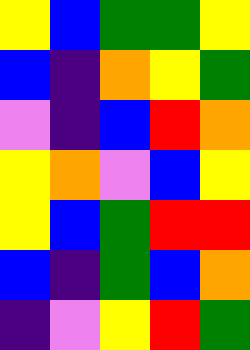[["yellow", "blue", "green", "green", "yellow"], ["blue", "indigo", "orange", "yellow", "green"], ["violet", "indigo", "blue", "red", "orange"], ["yellow", "orange", "violet", "blue", "yellow"], ["yellow", "blue", "green", "red", "red"], ["blue", "indigo", "green", "blue", "orange"], ["indigo", "violet", "yellow", "red", "green"]]